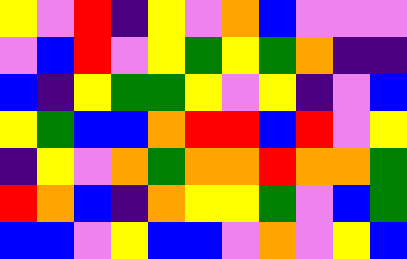[["yellow", "violet", "red", "indigo", "yellow", "violet", "orange", "blue", "violet", "violet", "violet"], ["violet", "blue", "red", "violet", "yellow", "green", "yellow", "green", "orange", "indigo", "indigo"], ["blue", "indigo", "yellow", "green", "green", "yellow", "violet", "yellow", "indigo", "violet", "blue"], ["yellow", "green", "blue", "blue", "orange", "red", "red", "blue", "red", "violet", "yellow"], ["indigo", "yellow", "violet", "orange", "green", "orange", "orange", "red", "orange", "orange", "green"], ["red", "orange", "blue", "indigo", "orange", "yellow", "yellow", "green", "violet", "blue", "green"], ["blue", "blue", "violet", "yellow", "blue", "blue", "violet", "orange", "violet", "yellow", "blue"]]